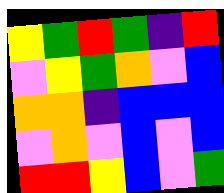[["yellow", "green", "red", "green", "indigo", "red"], ["violet", "yellow", "green", "orange", "violet", "blue"], ["orange", "orange", "indigo", "blue", "blue", "blue"], ["violet", "orange", "violet", "blue", "violet", "blue"], ["red", "red", "yellow", "blue", "violet", "green"]]